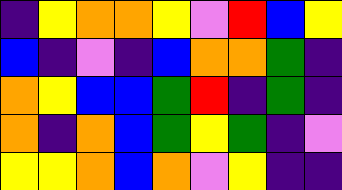[["indigo", "yellow", "orange", "orange", "yellow", "violet", "red", "blue", "yellow"], ["blue", "indigo", "violet", "indigo", "blue", "orange", "orange", "green", "indigo"], ["orange", "yellow", "blue", "blue", "green", "red", "indigo", "green", "indigo"], ["orange", "indigo", "orange", "blue", "green", "yellow", "green", "indigo", "violet"], ["yellow", "yellow", "orange", "blue", "orange", "violet", "yellow", "indigo", "indigo"]]